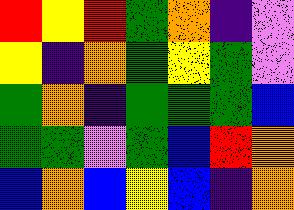[["red", "yellow", "red", "green", "orange", "indigo", "violet"], ["yellow", "indigo", "orange", "green", "yellow", "green", "violet"], ["green", "orange", "indigo", "green", "green", "green", "blue"], ["green", "green", "violet", "green", "blue", "red", "orange"], ["blue", "orange", "blue", "yellow", "blue", "indigo", "orange"]]